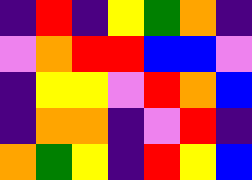[["indigo", "red", "indigo", "yellow", "green", "orange", "indigo"], ["violet", "orange", "red", "red", "blue", "blue", "violet"], ["indigo", "yellow", "yellow", "violet", "red", "orange", "blue"], ["indigo", "orange", "orange", "indigo", "violet", "red", "indigo"], ["orange", "green", "yellow", "indigo", "red", "yellow", "blue"]]